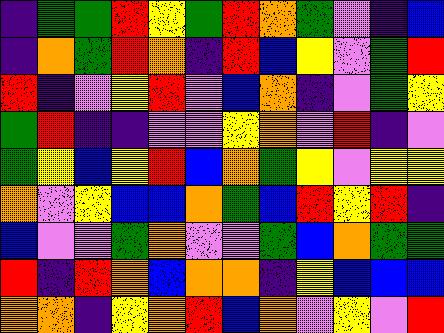[["indigo", "green", "green", "red", "yellow", "green", "red", "orange", "green", "violet", "indigo", "blue"], ["indigo", "orange", "green", "red", "orange", "indigo", "red", "blue", "yellow", "violet", "green", "red"], ["red", "indigo", "violet", "yellow", "red", "violet", "blue", "orange", "indigo", "violet", "green", "yellow"], ["green", "red", "indigo", "indigo", "violet", "violet", "yellow", "orange", "violet", "red", "indigo", "violet"], ["green", "yellow", "blue", "yellow", "red", "blue", "orange", "green", "yellow", "violet", "yellow", "yellow"], ["orange", "violet", "yellow", "blue", "blue", "orange", "green", "blue", "red", "yellow", "red", "indigo"], ["blue", "violet", "violet", "green", "orange", "violet", "violet", "green", "blue", "orange", "green", "green"], ["red", "indigo", "red", "orange", "blue", "orange", "orange", "indigo", "yellow", "blue", "blue", "blue"], ["orange", "orange", "indigo", "yellow", "orange", "red", "blue", "orange", "violet", "yellow", "violet", "red"]]